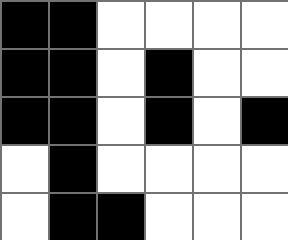[["black", "black", "white", "white", "white", "white"], ["black", "black", "white", "black", "white", "white"], ["black", "black", "white", "black", "white", "black"], ["white", "black", "white", "white", "white", "white"], ["white", "black", "black", "white", "white", "white"]]